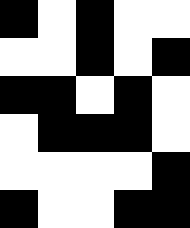[["black", "white", "black", "white", "white"], ["white", "white", "black", "white", "black"], ["black", "black", "white", "black", "white"], ["white", "black", "black", "black", "white"], ["white", "white", "white", "white", "black"], ["black", "white", "white", "black", "black"]]